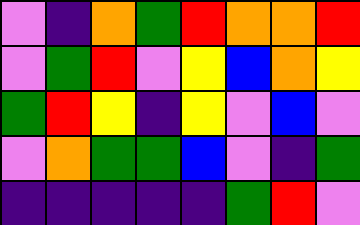[["violet", "indigo", "orange", "green", "red", "orange", "orange", "red"], ["violet", "green", "red", "violet", "yellow", "blue", "orange", "yellow"], ["green", "red", "yellow", "indigo", "yellow", "violet", "blue", "violet"], ["violet", "orange", "green", "green", "blue", "violet", "indigo", "green"], ["indigo", "indigo", "indigo", "indigo", "indigo", "green", "red", "violet"]]